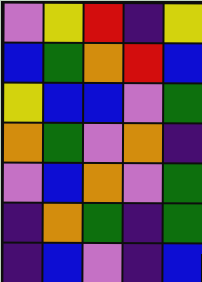[["violet", "yellow", "red", "indigo", "yellow"], ["blue", "green", "orange", "red", "blue"], ["yellow", "blue", "blue", "violet", "green"], ["orange", "green", "violet", "orange", "indigo"], ["violet", "blue", "orange", "violet", "green"], ["indigo", "orange", "green", "indigo", "green"], ["indigo", "blue", "violet", "indigo", "blue"]]